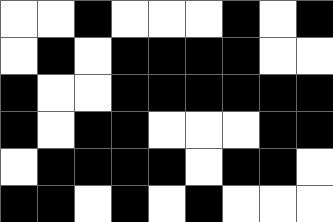[["white", "white", "black", "white", "white", "white", "black", "white", "black"], ["white", "black", "white", "black", "black", "black", "black", "white", "white"], ["black", "white", "white", "black", "black", "black", "black", "black", "black"], ["black", "white", "black", "black", "white", "white", "white", "black", "black"], ["white", "black", "black", "black", "black", "white", "black", "black", "white"], ["black", "black", "white", "black", "white", "black", "white", "white", "white"]]